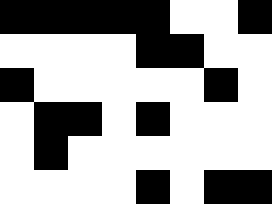[["black", "black", "black", "black", "black", "white", "white", "black"], ["white", "white", "white", "white", "black", "black", "white", "white"], ["black", "white", "white", "white", "white", "white", "black", "white"], ["white", "black", "black", "white", "black", "white", "white", "white"], ["white", "black", "white", "white", "white", "white", "white", "white"], ["white", "white", "white", "white", "black", "white", "black", "black"]]